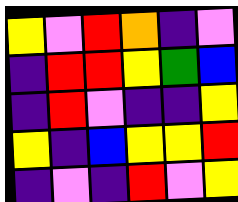[["yellow", "violet", "red", "orange", "indigo", "violet"], ["indigo", "red", "red", "yellow", "green", "blue"], ["indigo", "red", "violet", "indigo", "indigo", "yellow"], ["yellow", "indigo", "blue", "yellow", "yellow", "red"], ["indigo", "violet", "indigo", "red", "violet", "yellow"]]